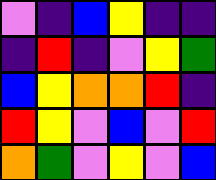[["violet", "indigo", "blue", "yellow", "indigo", "indigo"], ["indigo", "red", "indigo", "violet", "yellow", "green"], ["blue", "yellow", "orange", "orange", "red", "indigo"], ["red", "yellow", "violet", "blue", "violet", "red"], ["orange", "green", "violet", "yellow", "violet", "blue"]]